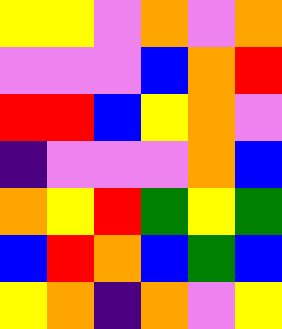[["yellow", "yellow", "violet", "orange", "violet", "orange"], ["violet", "violet", "violet", "blue", "orange", "red"], ["red", "red", "blue", "yellow", "orange", "violet"], ["indigo", "violet", "violet", "violet", "orange", "blue"], ["orange", "yellow", "red", "green", "yellow", "green"], ["blue", "red", "orange", "blue", "green", "blue"], ["yellow", "orange", "indigo", "orange", "violet", "yellow"]]